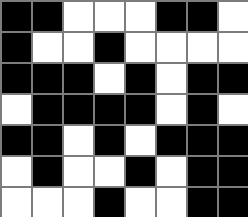[["black", "black", "white", "white", "white", "black", "black", "white"], ["black", "white", "white", "black", "white", "white", "white", "white"], ["black", "black", "black", "white", "black", "white", "black", "black"], ["white", "black", "black", "black", "black", "white", "black", "white"], ["black", "black", "white", "black", "white", "black", "black", "black"], ["white", "black", "white", "white", "black", "white", "black", "black"], ["white", "white", "white", "black", "white", "white", "black", "black"]]